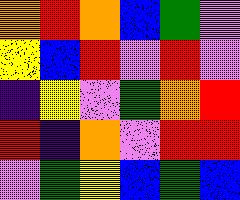[["orange", "red", "orange", "blue", "green", "violet"], ["yellow", "blue", "red", "violet", "red", "violet"], ["indigo", "yellow", "violet", "green", "orange", "red"], ["red", "indigo", "orange", "violet", "red", "red"], ["violet", "green", "yellow", "blue", "green", "blue"]]